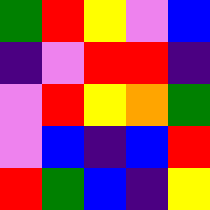[["green", "red", "yellow", "violet", "blue"], ["indigo", "violet", "red", "red", "indigo"], ["violet", "red", "yellow", "orange", "green"], ["violet", "blue", "indigo", "blue", "red"], ["red", "green", "blue", "indigo", "yellow"]]